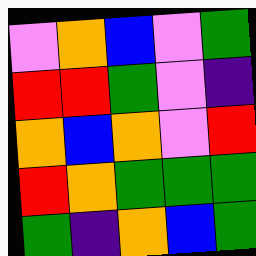[["violet", "orange", "blue", "violet", "green"], ["red", "red", "green", "violet", "indigo"], ["orange", "blue", "orange", "violet", "red"], ["red", "orange", "green", "green", "green"], ["green", "indigo", "orange", "blue", "green"]]